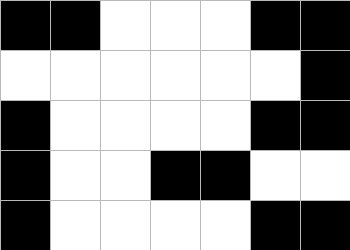[["black", "black", "white", "white", "white", "black", "black"], ["white", "white", "white", "white", "white", "white", "black"], ["black", "white", "white", "white", "white", "black", "black"], ["black", "white", "white", "black", "black", "white", "white"], ["black", "white", "white", "white", "white", "black", "black"]]